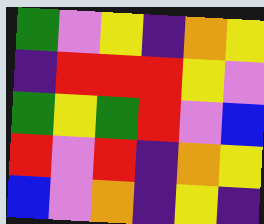[["green", "violet", "yellow", "indigo", "orange", "yellow"], ["indigo", "red", "red", "red", "yellow", "violet"], ["green", "yellow", "green", "red", "violet", "blue"], ["red", "violet", "red", "indigo", "orange", "yellow"], ["blue", "violet", "orange", "indigo", "yellow", "indigo"]]